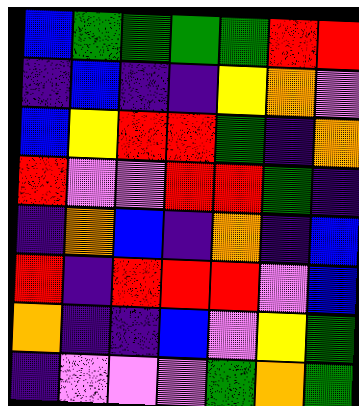[["blue", "green", "green", "green", "green", "red", "red"], ["indigo", "blue", "indigo", "indigo", "yellow", "orange", "violet"], ["blue", "yellow", "red", "red", "green", "indigo", "orange"], ["red", "violet", "violet", "red", "red", "green", "indigo"], ["indigo", "orange", "blue", "indigo", "orange", "indigo", "blue"], ["red", "indigo", "red", "red", "red", "violet", "blue"], ["orange", "indigo", "indigo", "blue", "violet", "yellow", "green"], ["indigo", "violet", "violet", "violet", "green", "orange", "green"]]